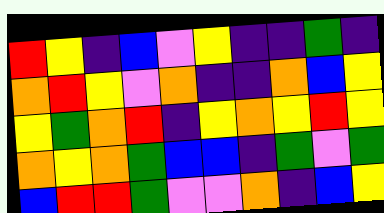[["red", "yellow", "indigo", "blue", "violet", "yellow", "indigo", "indigo", "green", "indigo"], ["orange", "red", "yellow", "violet", "orange", "indigo", "indigo", "orange", "blue", "yellow"], ["yellow", "green", "orange", "red", "indigo", "yellow", "orange", "yellow", "red", "yellow"], ["orange", "yellow", "orange", "green", "blue", "blue", "indigo", "green", "violet", "green"], ["blue", "red", "red", "green", "violet", "violet", "orange", "indigo", "blue", "yellow"]]